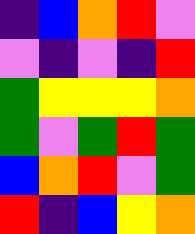[["indigo", "blue", "orange", "red", "violet"], ["violet", "indigo", "violet", "indigo", "red"], ["green", "yellow", "yellow", "yellow", "orange"], ["green", "violet", "green", "red", "green"], ["blue", "orange", "red", "violet", "green"], ["red", "indigo", "blue", "yellow", "orange"]]